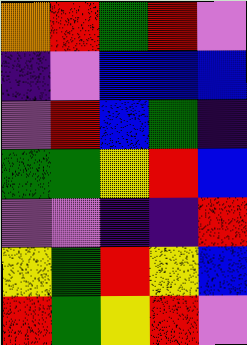[["orange", "red", "green", "red", "violet"], ["indigo", "violet", "blue", "blue", "blue"], ["violet", "red", "blue", "green", "indigo"], ["green", "green", "yellow", "red", "blue"], ["violet", "violet", "indigo", "indigo", "red"], ["yellow", "green", "red", "yellow", "blue"], ["red", "green", "yellow", "red", "violet"]]